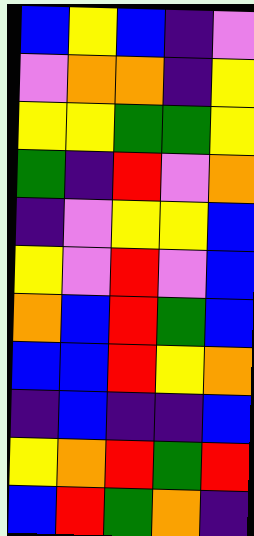[["blue", "yellow", "blue", "indigo", "violet"], ["violet", "orange", "orange", "indigo", "yellow"], ["yellow", "yellow", "green", "green", "yellow"], ["green", "indigo", "red", "violet", "orange"], ["indigo", "violet", "yellow", "yellow", "blue"], ["yellow", "violet", "red", "violet", "blue"], ["orange", "blue", "red", "green", "blue"], ["blue", "blue", "red", "yellow", "orange"], ["indigo", "blue", "indigo", "indigo", "blue"], ["yellow", "orange", "red", "green", "red"], ["blue", "red", "green", "orange", "indigo"]]